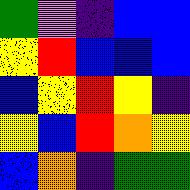[["green", "violet", "indigo", "blue", "blue"], ["yellow", "red", "blue", "blue", "blue"], ["blue", "yellow", "red", "yellow", "indigo"], ["yellow", "blue", "red", "orange", "yellow"], ["blue", "orange", "indigo", "green", "green"]]